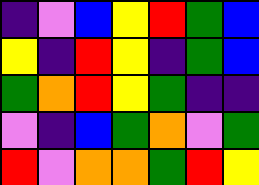[["indigo", "violet", "blue", "yellow", "red", "green", "blue"], ["yellow", "indigo", "red", "yellow", "indigo", "green", "blue"], ["green", "orange", "red", "yellow", "green", "indigo", "indigo"], ["violet", "indigo", "blue", "green", "orange", "violet", "green"], ["red", "violet", "orange", "orange", "green", "red", "yellow"]]